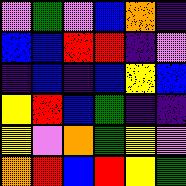[["violet", "green", "violet", "blue", "orange", "indigo"], ["blue", "blue", "red", "red", "indigo", "violet"], ["indigo", "blue", "indigo", "blue", "yellow", "blue"], ["yellow", "red", "blue", "green", "indigo", "indigo"], ["yellow", "violet", "orange", "green", "yellow", "violet"], ["orange", "red", "blue", "red", "yellow", "green"]]